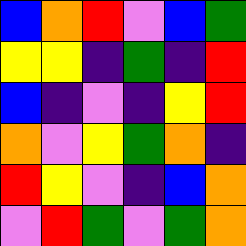[["blue", "orange", "red", "violet", "blue", "green"], ["yellow", "yellow", "indigo", "green", "indigo", "red"], ["blue", "indigo", "violet", "indigo", "yellow", "red"], ["orange", "violet", "yellow", "green", "orange", "indigo"], ["red", "yellow", "violet", "indigo", "blue", "orange"], ["violet", "red", "green", "violet", "green", "orange"]]